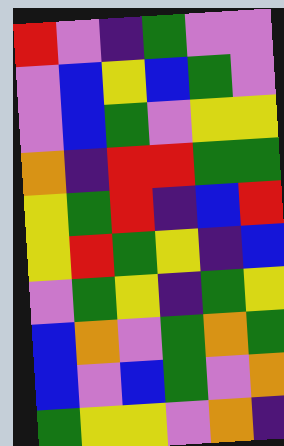[["red", "violet", "indigo", "green", "violet", "violet"], ["violet", "blue", "yellow", "blue", "green", "violet"], ["violet", "blue", "green", "violet", "yellow", "yellow"], ["orange", "indigo", "red", "red", "green", "green"], ["yellow", "green", "red", "indigo", "blue", "red"], ["yellow", "red", "green", "yellow", "indigo", "blue"], ["violet", "green", "yellow", "indigo", "green", "yellow"], ["blue", "orange", "violet", "green", "orange", "green"], ["blue", "violet", "blue", "green", "violet", "orange"], ["green", "yellow", "yellow", "violet", "orange", "indigo"]]